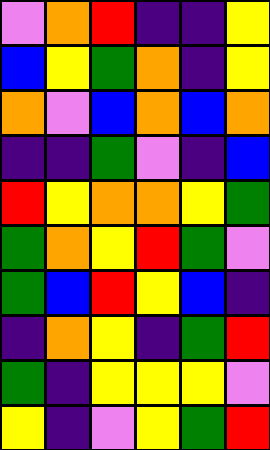[["violet", "orange", "red", "indigo", "indigo", "yellow"], ["blue", "yellow", "green", "orange", "indigo", "yellow"], ["orange", "violet", "blue", "orange", "blue", "orange"], ["indigo", "indigo", "green", "violet", "indigo", "blue"], ["red", "yellow", "orange", "orange", "yellow", "green"], ["green", "orange", "yellow", "red", "green", "violet"], ["green", "blue", "red", "yellow", "blue", "indigo"], ["indigo", "orange", "yellow", "indigo", "green", "red"], ["green", "indigo", "yellow", "yellow", "yellow", "violet"], ["yellow", "indigo", "violet", "yellow", "green", "red"]]